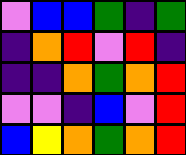[["violet", "blue", "blue", "green", "indigo", "green"], ["indigo", "orange", "red", "violet", "red", "indigo"], ["indigo", "indigo", "orange", "green", "orange", "red"], ["violet", "violet", "indigo", "blue", "violet", "red"], ["blue", "yellow", "orange", "green", "orange", "red"]]